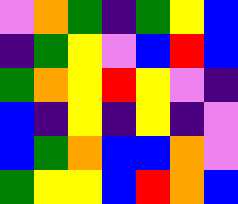[["violet", "orange", "green", "indigo", "green", "yellow", "blue"], ["indigo", "green", "yellow", "violet", "blue", "red", "blue"], ["green", "orange", "yellow", "red", "yellow", "violet", "indigo"], ["blue", "indigo", "yellow", "indigo", "yellow", "indigo", "violet"], ["blue", "green", "orange", "blue", "blue", "orange", "violet"], ["green", "yellow", "yellow", "blue", "red", "orange", "blue"]]